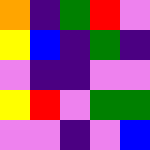[["orange", "indigo", "green", "red", "violet"], ["yellow", "blue", "indigo", "green", "indigo"], ["violet", "indigo", "indigo", "violet", "violet"], ["yellow", "red", "violet", "green", "green"], ["violet", "violet", "indigo", "violet", "blue"]]